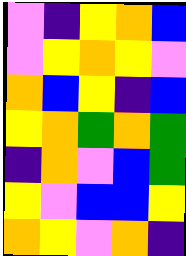[["violet", "indigo", "yellow", "orange", "blue"], ["violet", "yellow", "orange", "yellow", "violet"], ["orange", "blue", "yellow", "indigo", "blue"], ["yellow", "orange", "green", "orange", "green"], ["indigo", "orange", "violet", "blue", "green"], ["yellow", "violet", "blue", "blue", "yellow"], ["orange", "yellow", "violet", "orange", "indigo"]]